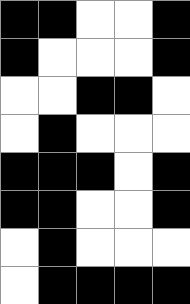[["black", "black", "white", "white", "black"], ["black", "white", "white", "white", "black"], ["white", "white", "black", "black", "white"], ["white", "black", "white", "white", "white"], ["black", "black", "black", "white", "black"], ["black", "black", "white", "white", "black"], ["white", "black", "white", "white", "white"], ["white", "black", "black", "black", "black"]]